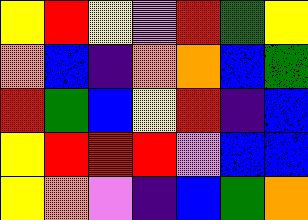[["yellow", "red", "yellow", "violet", "red", "green", "yellow"], ["orange", "blue", "indigo", "orange", "orange", "blue", "green"], ["red", "green", "blue", "yellow", "red", "indigo", "blue"], ["yellow", "red", "red", "red", "violet", "blue", "blue"], ["yellow", "orange", "violet", "indigo", "blue", "green", "orange"]]